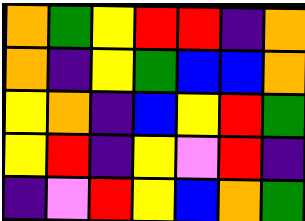[["orange", "green", "yellow", "red", "red", "indigo", "orange"], ["orange", "indigo", "yellow", "green", "blue", "blue", "orange"], ["yellow", "orange", "indigo", "blue", "yellow", "red", "green"], ["yellow", "red", "indigo", "yellow", "violet", "red", "indigo"], ["indigo", "violet", "red", "yellow", "blue", "orange", "green"]]